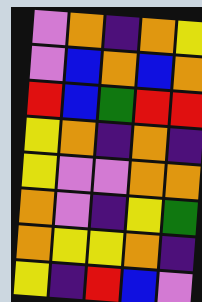[["violet", "orange", "indigo", "orange", "yellow"], ["violet", "blue", "orange", "blue", "orange"], ["red", "blue", "green", "red", "red"], ["yellow", "orange", "indigo", "orange", "indigo"], ["yellow", "violet", "violet", "orange", "orange"], ["orange", "violet", "indigo", "yellow", "green"], ["orange", "yellow", "yellow", "orange", "indigo"], ["yellow", "indigo", "red", "blue", "violet"]]